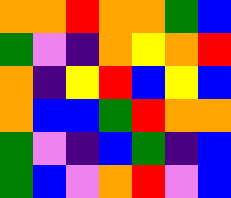[["orange", "orange", "red", "orange", "orange", "green", "blue"], ["green", "violet", "indigo", "orange", "yellow", "orange", "red"], ["orange", "indigo", "yellow", "red", "blue", "yellow", "blue"], ["orange", "blue", "blue", "green", "red", "orange", "orange"], ["green", "violet", "indigo", "blue", "green", "indigo", "blue"], ["green", "blue", "violet", "orange", "red", "violet", "blue"]]